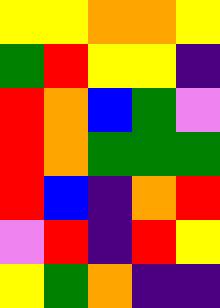[["yellow", "yellow", "orange", "orange", "yellow"], ["green", "red", "yellow", "yellow", "indigo"], ["red", "orange", "blue", "green", "violet"], ["red", "orange", "green", "green", "green"], ["red", "blue", "indigo", "orange", "red"], ["violet", "red", "indigo", "red", "yellow"], ["yellow", "green", "orange", "indigo", "indigo"]]